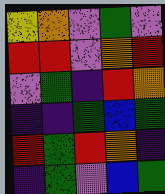[["yellow", "orange", "violet", "green", "violet"], ["red", "red", "violet", "orange", "red"], ["violet", "green", "indigo", "red", "orange"], ["indigo", "indigo", "green", "blue", "green"], ["red", "green", "red", "orange", "indigo"], ["indigo", "green", "violet", "blue", "green"]]